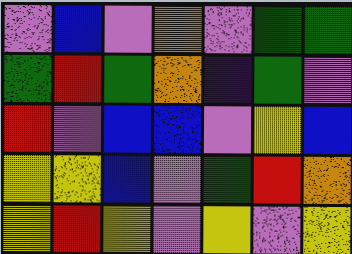[["violet", "blue", "violet", "orange", "violet", "green", "green"], ["green", "red", "green", "orange", "indigo", "green", "violet"], ["red", "violet", "blue", "blue", "violet", "yellow", "blue"], ["yellow", "yellow", "blue", "violet", "green", "red", "orange"], ["yellow", "red", "yellow", "violet", "yellow", "violet", "yellow"]]